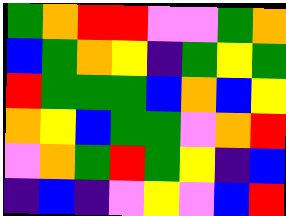[["green", "orange", "red", "red", "violet", "violet", "green", "orange"], ["blue", "green", "orange", "yellow", "indigo", "green", "yellow", "green"], ["red", "green", "green", "green", "blue", "orange", "blue", "yellow"], ["orange", "yellow", "blue", "green", "green", "violet", "orange", "red"], ["violet", "orange", "green", "red", "green", "yellow", "indigo", "blue"], ["indigo", "blue", "indigo", "violet", "yellow", "violet", "blue", "red"]]